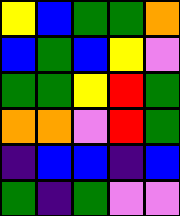[["yellow", "blue", "green", "green", "orange"], ["blue", "green", "blue", "yellow", "violet"], ["green", "green", "yellow", "red", "green"], ["orange", "orange", "violet", "red", "green"], ["indigo", "blue", "blue", "indigo", "blue"], ["green", "indigo", "green", "violet", "violet"]]